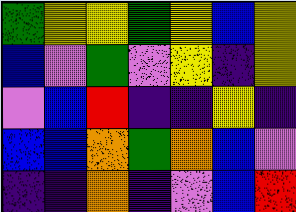[["green", "yellow", "yellow", "green", "yellow", "blue", "yellow"], ["blue", "violet", "green", "violet", "yellow", "indigo", "yellow"], ["violet", "blue", "red", "indigo", "indigo", "yellow", "indigo"], ["blue", "blue", "orange", "green", "orange", "blue", "violet"], ["indigo", "indigo", "orange", "indigo", "violet", "blue", "red"]]